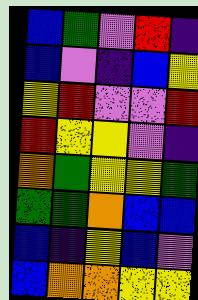[["blue", "green", "violet", "red", "indigo"], ["blue", "violet", "indigo", "blue", "yellow"], ["yellow", "red", "violet", "violet", "red"], ["red", "yellow", "yellow", "violet", "indigo"], ["orange", "green", "yellow", "yellow", "green"], ["green", "green", "orange", "blue", "blue"], ["blue", "indigo", "yellow", "blue", "violet"], ["blue", "orange", "orange", "yellow", "yellow"]]